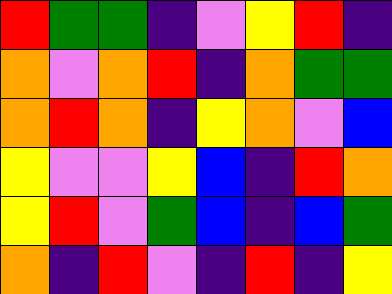[["red", "green", "green", "indigo", "violet", "yellow", "red", "indigo"], ["orange", "violet", "orange", "red", "indigo", "orange", "green", "green"], ["orange", "red", "orange", "indigo", "yellow", "orange", "violet", "blue"], ["yellow", "violet", "violet", "yellow", "blue", "indigo", "red", "orange"], ["yellow", "red", "violet", "green", "blue", "indigo", "blue", "green"], ["orange", "indigo", "red", "violet", "indigo", "red", "indigo", "yellow"]]